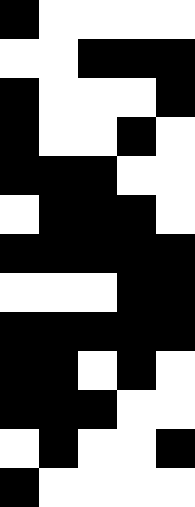[["black", "white", "white", "white", "white"], ["white", "white", "black", "black", "black"], ["black", "white", "white", "white", "black"], ["black", "white", "white", "black", "white"], ["black", "black", "black", "white", "white"], ["white", "black", "black", "black", "white"], ["black", "black", "black", "black", "black"], ["white", "white", "white", "black", "black"], ["black", "black", "black", "black", "black"], ["black", "black", "white", "black", "white"], ["black", "black", "black", "white", "white"], ["white", "black", "white", "white", "black"], ["black", "white", "white", "white", "white"]]